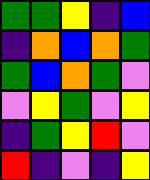[["green", "green", "yellow", "indigo", "blue"], ["indigo", "orange", "blue", "orange", "green"], ["green", "blue", "orange", "green", "violet"], ["violet", "yellow", "green", "violet", "yellow"], ["indigo", "green", "yellow", "red", "violet"], ["red", "indigo", "violet", "indigo", "yellow"]]